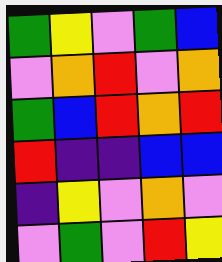[["green", "yellow", "violet", "green", "blue"], ["violet", "orange", "red", "violet", "orange"], ["green", "blue", "red", "orange", "red"], ["red", "indigo", "indigo", "blue", "blue"], ["indigo", "yellow", "violet", "orange", "violet"], ["violet", "green", "violet", "red", "yellow"]]